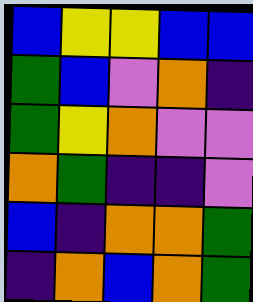[["blue", "yellow", "yellow", "blue", "blue"], ["green", "blue", "violet", "orange", "indigo"], ["green", "yellow", "orange", "violet", "violet"], ["orange", "green", "indigo", "indigo", "violet"], ["blue", "indigo", "orange", "orange", "green"], ["indigo", "orange", "blue", "orange", "green"]]